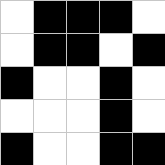[["white", "black", "black", "black", "white"], ["white", "black", "black", "white", "black"], ["black", "white", "white", "black", "white"], ["white", "white", "white", "black", "white"], ["black", "white", "white", "black", "black"]]